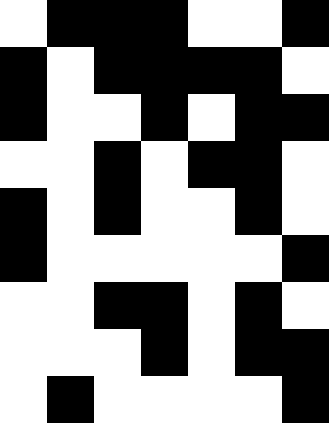[["white", "black", "black", "black", "white", "white", "black"], ["black", "white", "black", "black", "black", "black", "white"], ["black", "white", "white", "black", "white", "black", "black"], ["white", "white", "black", "white", "black", "black", "white"], ["black", "white", "black", "white", "white", "black", "white"], ["black", "white", "white", "white", "white", "white", "black"], ["white", "white", "black", "black", "white", "black", "white"], ["white", "white", "white", "black", "white", "black", "black"], ["white", "black", "white", "white", "white", "white", "black"]]